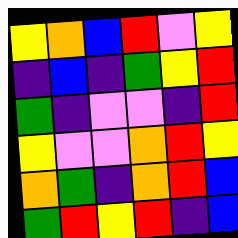[["yellow", "orange", "blue", "red", "violet", "yellow"], ["indigo", "blue", "indigo", "green", "yellow", "red"], ["green", "indigo", "violet", "violet", "indigo", "red"], ["yellow", "violet", "violet", "orange", "red", "yellow"], ["orange", "green", "indigo", "orange", "red", "blue"], ["green", "red", "yellow", "red", "indigo", "blue"]]